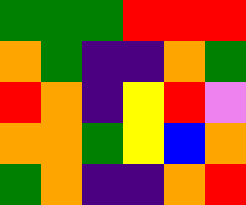[["green", "green", "green", "red", "red", "red"], ["orange", "green", "indigo", "indigo", "orange", "green"], ["red", "orange", "indigo", "yellow", "red", "violet"], ["orange", "orange", "green", "yellow", "blue", "orange"], ["green", "orange", "indigo", "indigo", "orange", "red"]]